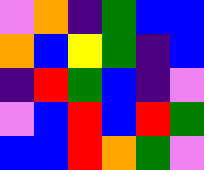[["violet", "orange", "indigo", "green", "blue", "blue"], ["orange", "blue", "yellow", "green", "indigo", "blue"], ["indigo", "red", "green", "blue", "indigo", "violet"], ["violet", "blue", "red", "blue", "red", "green"], ["blue", "blue", "red", "orange", "green", "violet"]]